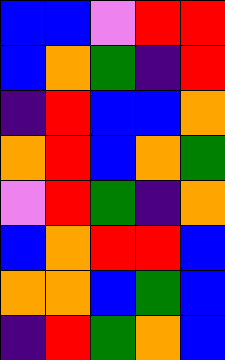[["blue", "blue", "violet", "red", "red"], ["blue", "orange", "green", "indigo", "red"], ["indigo", "red", "blue", "blue", "orange"], ["orange", "red", "blue", "orange", "green"], ["violet", "red", "green", "indigo", "orange"], ["blue", "orange", "red", "red", "blue"], ["orange", "orange", "blue", "green", "blue"], ["indigo", "red", "green", "orange", "blue"]]